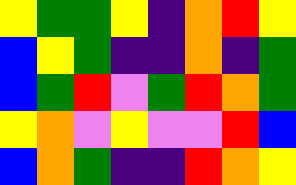[["yellow", "green", "green", "yellow", "indigo", "orange", "red", "yellow"], ["blue", "yellow", "green", "indigo", "indigo", "orange", "indigo", "green"], ["blue", "green", "red", "violet", "green", "red", "orange", "green"], ["yellow", "orange", "violet", "yellow", "violet", "violet", "red", "blue"], ["blue", "orange", "green", "indigo", "indigo", "red", "orange", "yellow"]]